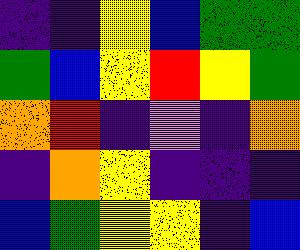[["indigo", "indigo", "yellow", "blue", "green", "green"], ["green", "blue", "yellow", "red", "yellow", "green"], ["orange", "red", "indigo", "violet", "indigo", "orange"], ["indigo", "orange", "yellow", "indigo", "indigo", "indigo"], ["blue", "green", "yellow", "yellow", "indigo", "blue"]]